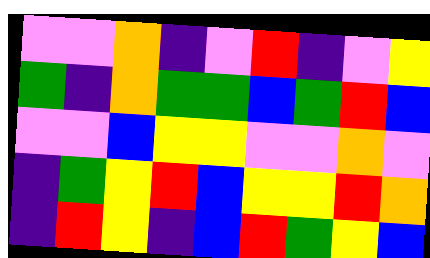[["violet", "violet", "orange", "indigo", "violet", "red", "indigo", "violet", "yellow"], ["green", "indigo", "orange", "green", "green", "blue", "green", "red", "blue"], ["violet", "violet", "blue", "yellow", "yellow", "violet", "violet", "orange", "violet"], ["indigo", "green", "yellow", "red", "blue", "yellow", "yellow", "red", "orange"], ["indigo", "red", "yellow", "indigo", "blue", "red", "green", "yellow", "blue"]]